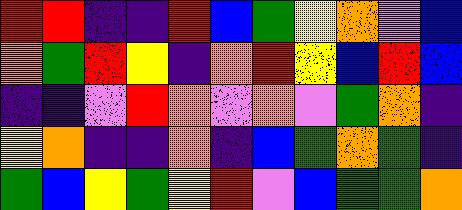[["red", "red", "indigo", "indigo", "red", "blue", "green", "yellow", "orange", "violet", "blue"], ["orange", "green", "red", "yellow", "indigo", "orange", "red", "yellow", "blue", "red", "blue"], ["indigo", "indigo", "violet", "red", "orange", "violet", "orange", "violet", "green", "orange", "indigo"], ["yellow", "orange", "indigo", "indigo", "orange", "indigo", "blue", "green", "orange", "green", "indigo"], ["green", "blue", "yellow", "green", "yellow", "red", "violet", "blue", "green", "green", "orange"]]